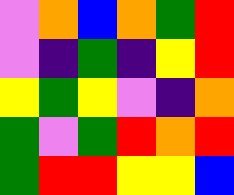[["violet", "orange", "blue", "orange", "green", "red"], ["violet", "indigo", "green", "indigo", "yellow", "red"], ["yellow", "green", "yellow", "violet", "indigo", "orange"], ["green", "violet", "green", "red", "orange", "red"], ["green", "red", "red", "yellow", "yellow", "blue"]]